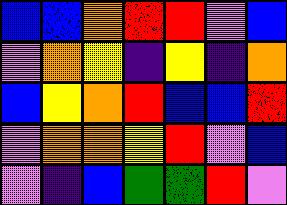[["blue", "blue", "orange", "red", "red", "violet", "blue"], ["violet", "orange", "yellow", "indigo", "yellow", "indigo", "orange"], ["blue", "yellow", "orange", "red", "blue", "blue", "red"], ["violet", "orange", "orange", "yellow", "red", "violet", "blue"], ["violet", "indigo", "blue", "green", "green", "red", "violet"]]